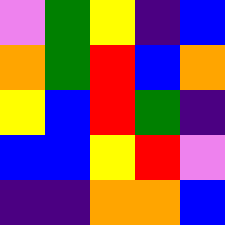[["violet", "green", "yellow", "indigo", "blue"], ["orange", "green", "red", "blue", "orange"], ["yellow", "blue", "red", "green", "indigo"], ["blue", "blue", "yellow", "red", "violet"], ["indigo", "indigo", "orange", "orange", "blue"]]